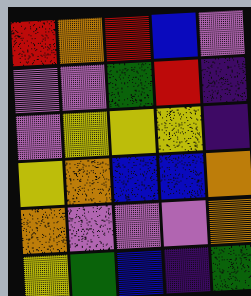[["red", "orange", "red", "blue", "violet"], ["violet", "violet", "green", "red", "indigo"], ["violet", "yellow", "yellow", "yellow", "indigo"], ["yellow", "orange", "blue", "blue", "orange"], ["orange", "violet", "violet", "violet", "orange"], ["yellow", "green", "blue", "indigo", "green"]]